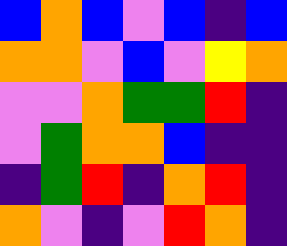[["blue", "orange", "blue", "violet", "blue", "indigo", "blue"], ["orange", "orange", "violet", "blue", "violet", "yellow", "orange"], ["violet", "violet", "orange", "green", "green", "red", "indigo"], ["violet", "green", "orange", "orange", "blue", "indigo", "indigo"], ["indigo", "green", "red", "indigo", "orange", "red", "indigo"], ["orange", "violet", "indigo", "violet", "red", "orange", "indigo"]]